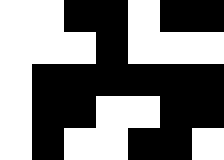[["white", "white", "black", "black", "white", "black", "black"], ["white", "white", "white", "black", "white", "white", "white"], ["white", "black", "black", "black", "black", "black", "black"], ["white", "black", "black", "white", "white", "black", "black"], ["white", "black", "white", "white", "black", "black", "white"]]